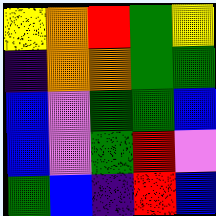[["yellow", "orange", "red", "green", "yellow"], ["indigo", "orange", "orange", "green", "green"], ["blue", "violet", "green", "green", "blue"], ["blue", "violet", "green", "red", "violet"], ["green", "blue", "indigo", "red", "blue"]]